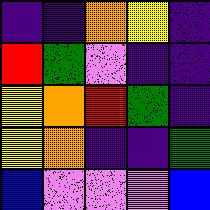[["indigo", "indigo", "orange", "yellow", "indigo"], ["red", "green", "violet", "indigo", "indigo"], ["yellow", "orange", "red", "green", "indigo"], ["yellow", "orange", "indigo", "indigo", "green"], ["blue", "violet", "violet", "violet", "blue"]]